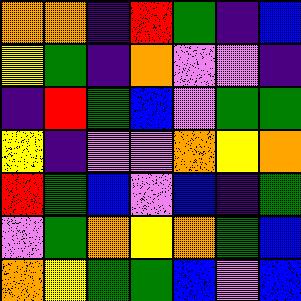[["orange", "orange", "indigo", "red", "green", "indigo", "blue"], ["yellow", "green", "indigo", "orange", "violet", "violet", "indigo"], ["indigo", "red", "green", "blue", "violet", "green", "green"], ["yellow", "indigo", "violet", "violet", "orange", "yellow", "orange"], ["red", "green", "blue", "violet", "blue", "indigo", "green"], ["violet", "green", "orange", "yellow", "orange", "green", "blue"], ["orange", "yellow", "green", "green", "blue", "violet", "blue"]]